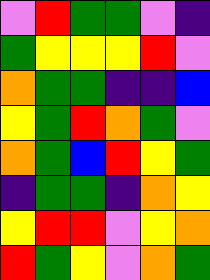[["violet", "red", "green", "green", "violet", "indigo"], ["green", "yellow", "yellow", "yellow", "red", "violet"], ["orange", "green", "green", "indigo", "indigo", "blue"], ["yellow", "green", "red", "orange", "green", "violet"], ["orange", "green", "blue", "red", "yellow", "green"], ["indigo", "green", "green", "indigo", "orange", "yellow"], ["yellow", "red", "red", "violet", "yellow", "orange"], ["red", "green", "yellow", "violet", "orange", "green"]]